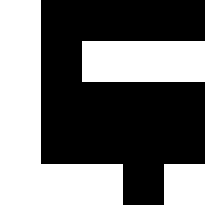[["white", "black", "black", "black", "black"], ["white", "black", "white", "white", "white"], ["white", "black", "black", "black", "black"], ["white", "black", "black", "black", "black"], ["white", "white", "white", "black", "white"]]